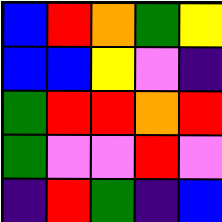[["blue", "red", "orange", "green", "yellow"], ["blue", "blue", "yellow", "violet", "indigo"], ["green", "red", "red", "orange", "red"], ["green", "violet", "violet", "red", "violet"], ["indigo", "red", "green", "indigo", "blue"]]